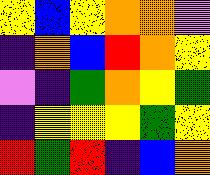[["yellow", "blue", "yellow", "orange", "orange", "violet"], ["indigo", "orange", "blue", "red", "orange", "yellow"], ["violet", "indigo", "green", "orange", "yellow", "green"], ["indigo", "yellow", "yellow", "yellow", "green", "yellow"], ["red", "green", "red", "indigo", "blue", "orange"]]